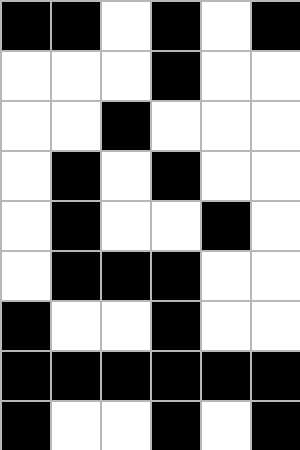[["black", "black", "white", "black", "white", "black"], ["white", "white", "white", "black", "white", "white"], ["white", "white", "black", "white", "white", "white"], ["white", "black", "white", "black", "white", "white"], ["white", "black", "white", "white", "black", "white"], ["white", "black", "black", "black", "white", "white"], ["black", "white", "white", "black", "white", "white"], ["black", "black", "black", "black", "black", "black"], ["black", "white", "white", "black", "white", "black"]]